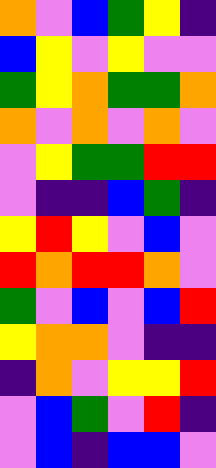[["orange", "violet", "blue", "green", "yellow", "indigo"], ["blue", "yellow", "violet", "yellow", "violet", "violet"], ["green", "yellow", "orange", "green", "green", "orange"], ["orange", "violet", "orange", "violet", "orange", "violet"], ["violet", "yellow", "green", "green", "red", "red"], ["violet", "indigo", "indigo", "blue", "green", "indigo"], ["yellow", "red", "yellow", "violet", "blue", "violet"], ["red", "orange", "red", "red", "orange", "violet"], ["green", "violet", "blue", "violet", "blue", "red"], ["yellow", "orange", "orange", "violet", "indigo", "indigo"], ["indigo", "orange", "violet", "yellow", "yellow", "red"], ["violet", "blue", "green", "violet", "red", "indigo"], ["violet", "blue", "indigo", "blue", "blue", "violet"]]